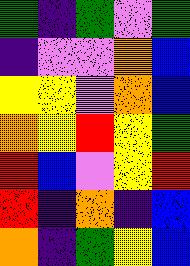[["green", "indigo", "green", "violet", "green"], ["indigo", "violet", "violet", "orange", "blue"], ["yellow", "yellow", "violet", "orange", "blue"], ["orange", "yellow", "red", "yellow", "green"], ["red", "blue", "violet", "yellow", "red"], ["red", "indigo", "orange", "indigo", "blue"], ["orange", "indigo", "green", "yellow", "blue"]]